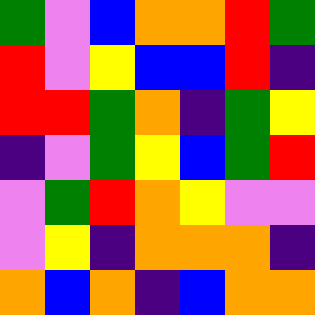[["green", "violet", "blue", "orange", "orange", "red", "green"], ["red", "violet", "yellow", "blue", "blue", "red", "indigo"], ["red", "red", "green", "orange", "indigo", "green", "yellow"], ["indigo", "violet", "green", "yellow", "blue", "green", "red"], ["violet", "green", "red", "orange", "yellow", "violet", "violet"], ["violet", "yellow", "indigo", "orange", "orange", "orange", "indigo"], ["orange", "blue", "orange", "indigo", "blue", "orange", "orange"]]